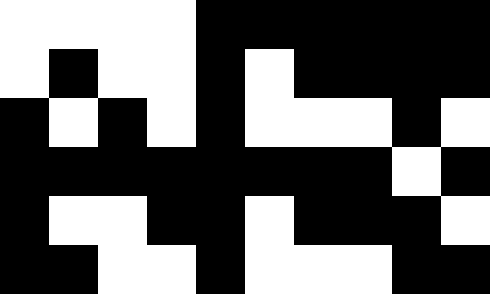[["white", "white", "white", "white", "black", "black", "black", "black", "black", "black"], ["white", "black", "white", "white", "black", "white", "black", "black", "black", "black"], ["black", "white", "black", "white", "black", "white", "white", "white", "black", "white"], ["black", "black", "black", "black", "black", "black", "black", "black", "white", "black"], ["black", "white", "white", "black", "black", "white", "black", "black", "black", "white"], ["black", "black", "white", "white", "black", "white", "white", "white", "black", "black"]]